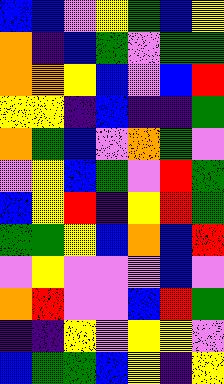[["blue", "blue", "violet", "yellow", "green", "blue", "yellow"], ["orange", "indigo", "blue", "green", "violet", "green", "green"], ["orange", "orange", "yellow", "blue", "violet", "blue", "red"], ["yellow", "yellow", "indigo", "blue", "indigo", "indigo", "green"], ["orange", "green", "blue", "violet", "orange", "green", "violet"], ["violet", "yellow", "blue", "green", "violet", "red", "green"], ["blue", "yellow", "red", "indigo", "yellow", "red", "green"], ["green", "green", "yellow", "blue", "orange", "blue", "red"], ["violet", "yellow", "violet", "violet", "violet", "blue", "violet"], ["orange", "red", "violet", "violet", "blue", "red", "green"], ["indigo", "indigo", "yellow", "violet", "yellow", "yellow", "violet"], ["blue", "green", "green", "blue", "yellow", "indigo", "yellow"]]